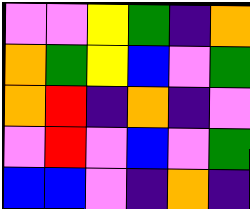[["violet", "violet", "yellow", "green", "indigo", "orange"], ["orange", "green", "yellow", "blue", "violet", "green"], ["orange", "red", "indigo", "orange", "indigo", "violet"], ["violet", "red", "violet", "blue", "violet", "green"], ["blue", "blue", "violet", "indigo", "orange", "indigo"]]